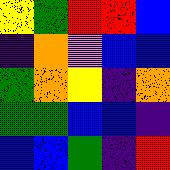[["yellow", "green", "red", "red", "blue"], ["indigo", "orange", "violet", "blue", "blue"], ["green", "orange", "yellow", "indigo", "orange"], ["green", "green", "blue", "blue", "indigo"], ["blue", "blue", "green", "indigo", "red"]]